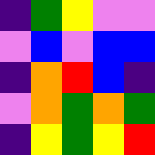[["indigo", "green", "yellow", "violet", "violet"], ["violet", "blue", "violet", "blue", "blue"], ["indigo", "orange", "red", "blue", "indigo"], ["violet", "orange", "green", "orange", "green"], ["indigo", "yellow", "green", "yellow", "red"]]